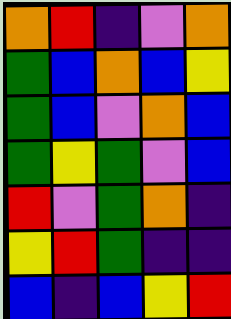[["orange", "red", "indigo", "violet", "orange"], ["green", "blue", "orange", "blue", "yellow"], ["green", "blue", "violet", "orange", "blue"], ["green", "yellow", "green", "violet", "blue"], ["red", "violet", "green", "orange", "indigo"], ["yellow", "red", "green", "indigo", "indigo"], ["blue", "indigo", "blue", "yellow", "red"]]